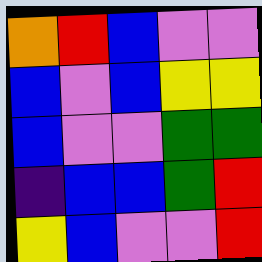[["orange", "red", "blue", "violet", "violet"], ["blue", "violet", "blue", "yellow", "yellow"], ["blue", "violet", "violet", "green", "green"], ["indigo", "blue", "blue", "green", "red"], ["yellow", "blue", "violet", "violet", "red"]]